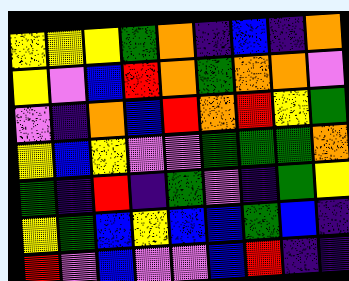[["yellow", "yellow", "yellow", "green", "orange", "indigo", "blue", "indigo", "orange"], ["yellow", "violet", "blue", "red", "orange", "green", "orange", "orange", "violet"], ["violet", "indigo", "orange", "blue", "red", "orange", "red", "yellow", "green"], ["yellow", "blue", "yellow", "violet", "violet", "green", "green", "green", "orange"], ["green", "indigo", "red", "indigo", "green", "violet", "indigo", "green", "yellow"], ["yellow", "green", "blue", "yellow", "blue", "blue", "green", "blue", "indigo"], ["red", "violet", "blue", "violet", "violet", "blue", "red", "indigo", "indigo"]]